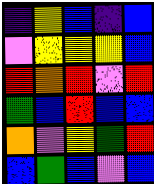[["indigo", "yellow", "blue", "indigo", "blue"], ["violet", "yellow", "yellow", "yellow", "blue"], ["red", "orange", "red", "violet", "red"], ["green", "blue", "red", "blue", "blue"], ["orange", "violet", "yellow", "green", "red"], ["blue", "green", "blue", "violet", "blue"]]